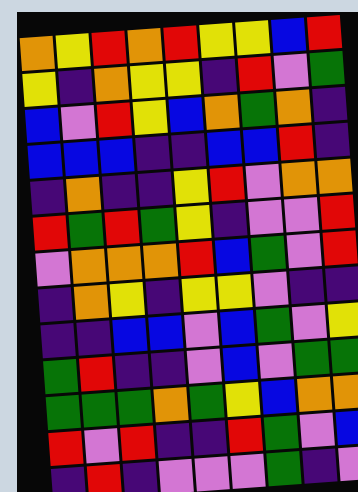[["orange", "yellow", "red", "orange", "red", "yellow", "yellow", "blue", "red"], ["yellow", "indigo", "orange", "yellow", "yellow", "indigo", "red", "violet", "green"], ["blue", "violet", "red", "yellow", "blue", "orange", "green", "orange", "indigo"], ["blue", "blue", "blue", "indigo", "indigo", "blue", "blue", "red", "indigo"], ["indigo", "orange", "indigo", "indigo", "yellow", "red", "violet", "orange", "orange"], ["red", "green", "red", "green", "yellow", "indigo", "violet", "violet", "red"], ["violet", "orange", "orange", "orange", "red", "blue", "green", "violet", "red"], ["indigo", "orange", "yellow", "indigo", "yellow", "yellow", "violet", "indigo", "indigo"], ["indigo", "indigo", "blue", "blue", "violet", "blue", "green", "violet", "yellow"], ["green", "red", "indigo", "indigo", "violet", "blue", "violet", "green", "green"], ["green", "green", "green", "orange", "green", "yellow", "blue", "orange", "orange"], ["red", "violet", "red", "indigo", "indigo", "red", "green", "violet", "blue"], ["indigo", "red", "indigo", "violet", "violet", "violet", "green", "indigo", "violet"]]